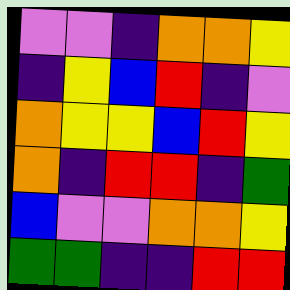[["violet", "violet", "indigo", "orange", "orange", "yellow"], ["indigo", "yellow", "blue", "red", "indigo", "violet"], ["orange", "yellow", "yellow", "blue", "red", "yellow"], ["orange", "indigo", "red", "red", "indigo", "green"], ["blue", "violet", "violet", "orange", "orange", "yellow"], ["green", "green", "indigo", "indigo", "red", "red"]]